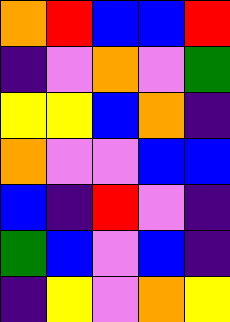[["orange", "red", "blue", "blue", "red"], ["indigo", "violet", "orange", "violet", "green"], ["yellow", "yellow", "blue", "orange", "indigo"], ["orange", "violet", "violet", "blue", "blue"], ["blue", "indigo", "red", "violet", "indigo"], ["green", "blue", "violet", "blue", "indigo"], ["indigo", "yellow", "violet", "orange", "yellow"]]